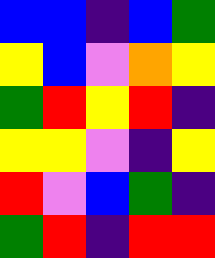[["blue", "blue", "indigo", "blue", "green"], ["yellow", "blue", "violet", "orange", "yellow"], ["green", "red", "yellow", "red", "indigo"], ["yellow", "yellow", "violet", "indigo", "yellow"], ["red", "violet", "blue", "green", "indigo"], ["green", "red", "indigo", "red", "red"]]